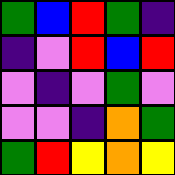[["green", "blue", "red", "green", "indigo"], ["indigo", "violet", "red", "blue", "red"], ["violet", "indigo", "violet", "green", "violet"], ["violet", "violet", "indigo", "orange", "green"], ["green", "red", "yellow", "orange", "yellow"]]